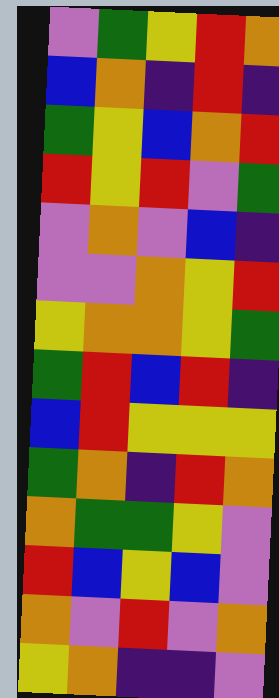[["violet", "green", "yellow", "red", "orange"], ["blue", "orange", "indigo", "red", "indigo"], ["green", "yellow", "blue", "orange", "red"], ["red", "yellow", "red", "violet", "green"], ["violet", "orange", "violet", "blue", "indigo"], ["violet", "violet", "orange", "yellow", "red"], ["yellow", "orange", "orange", "yellow", "green"], ["green", "red", "blue", "red", "indigo"], ["blue", "red", "yellow", "yellow", "yellow"], ["green", "orange", "indigo", "red", "orange"], ["orange", "green", "green", "yellow", "violet"], ["red", "blue", "yellow", "blue", "violet"], ["orange", "violet", "red", "violet", "orange"], ["yellow", "orange", "indigo", "indigo", "violet"]]